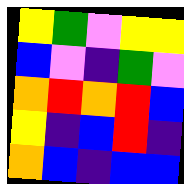[["yellow", "green", "violet", "yellow", "yellow"], ["blue", "violet", "indigo", "green", "violet"], ["orange", "red", "orange", "red", "blue"], ["yellow", "indigo", "blue", "red", "indigo"], ["orange", "blue", "indigo", "blue", "blue"]]